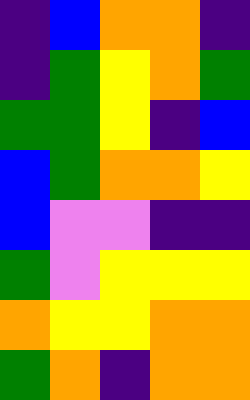[["indigo", "blue", "orange", "orange", "indigo"], ["indigo", "green", "yellow", "orange", "green"], ["green", "green", "yellow", "indigo", "blue"], ["blue", "green", "orange", "orange", "yellow"], ["blue", "violet", "violet", "indigo", "indigo"], ["green", "violet", "yellow", "yellow", "yellow"], ["orange", "yellow", "yellow", "orange", "orange"], ["green", "orange", "indigo", "orange", "orange"]]